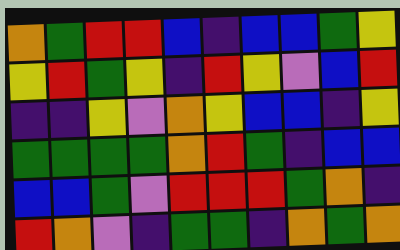[["orange", "green", "red", "red", "blue", "indigo", "blue", "blue", "green", "yellow"], ["yellow", "red", "green", "yellow", "indigo", "red", "yellow", "violet", "blue", "red"], ["indigo", "indigo", "yellow", "violet", "orange", "yellow", "blue", "blue", "indigo", "yellow"], ["green", "green", "green", "green", "orange", "red", "green", "indigo", "blue", "blue"], ["blue", "blue", "green", "violet", "red", "red", "red", "green", "orange", "indigo"], ["red", "orange", "violet", "indigo", "green", "green", "indigo", "orange", "green", "orange"]]